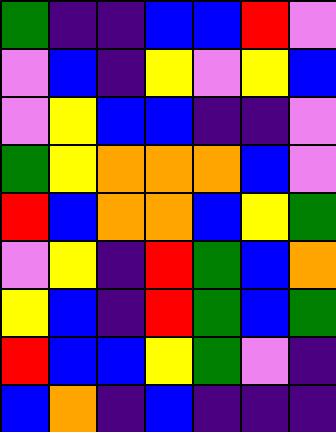[["green", "indigo", "indigo", "blue", "blue", "red", "violet"], ["violet", "blue", "indigo", "yellow", "violet", "yellow", "blue"], ["violet", "yellow", "blue", "blue", "indigo", "indigo", "violet"], ["green", "yellow", "orange", "orange", "orange", "blue", "violet"], ["red", "blue", "orange", "orange", "blue", "yellow", "green"], ["violet", "yellow", "indigo", "red", "green", "blue", "orange"], ["yellow", "blue", "indigo", "red", "green", "blue", "green"], ["red", "blue", "blue", "yellow", "green", "violet", "indigo"], ["blue", "orange", "indigo", "blue", "indigo", "indigo", "indigo"]]